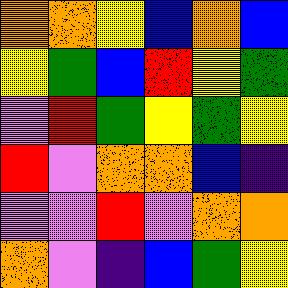[["orange", "orange", "yellow", "blue", "orange", "blue"], ["yellow", "green", "blue", "red", "yellow", "green"], ["violet", "red", "green", "yellow", "green", "yellow"], ["red", "violet", "orange", "orange", "blue", "indigo"], ["violet", "violet", "red", "violet", "orange", "orange"], ["orange", "violet", "indigo", "blue", "green", "yellow"]]